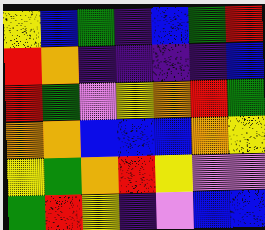[["yellow", "blue", "green", "indigo", "blue", "green", "red"], ["red", "orange", "indigo", "indigo", "indigo", "indigo", "blue"], ["red", "green", "violet", "yellow", "orange", "red", "green"], ["orange", "orange", "blue", "blue", "blue", "orange", "yellow"], ["yellow", "green", "orange", "red", "yellow", "violet", "violet"], ["green", "red", "yellow", "indigo", "violet", "blue", "blue"]]